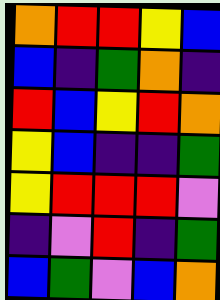[["orange", "red", "red", "yellow", "blue"], ["blue", "indigo", "green", "orange", "indigo"], ["red", "blue", "yellow", "red", "orange"], ["yellow", "blue", "indigo", "indigo", "green"], ["yellow", "red", "red", "red", "violet"], ["indigo", "violet", "red", "indigo", "green"], ["blue", "green", "violet", "blue", "orange"]]